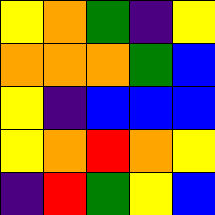[["yellow", "orange", "green", "indigo", "yellow"], ["orange", "orange", "orange", "green", "blue"], ["yellow", "indigo", "blue", "blue", "blue"], ["yellow", "orange", "red", "orange", "yellow"], ["indigo", "red", "green", "yellow", "blue"]]